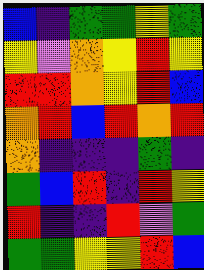[["blue", "indigo", "green", "green", "yellow", "green"], ["yellow", "violet", "orange", "yellow", "red", "yellow"], ["red", "red", "orange", "yellow", "red", "blue"], ["orange", "red", "blue", "red", "orange", "red"], ["orange", "indigo", "indigo", "indigo", "green", "indigo"], ["green", "blue", "red", "indigo", "red", "yellow"], ["red", "indigo", "indigo", "red", "violet", "green"], ["green", "green", "yellow", "yellow", "red", "blue"]]